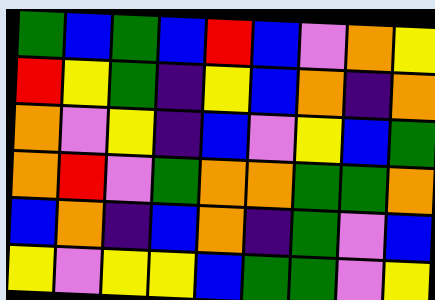[["green", "blue", "green", "blue", "red", "blue", "violet", "orange", "yellow"], ["red", "yellow", "green", "indigo", "yellow", "blue", "orange", "indigo", "orange"], ["orange", "violet", "yellow", "indigo", "blue", "violet", "yellow", "blue", "green"], ["orange", "red", "violet", "green", "orange", "orange", "green", "green", "orange"], ["blue", "orange", "indigo", "blue", "orange", "indigo", "green", "violet", "blue"], ["yellow", "violet", "yellow", "yellow", "blue", "green", "green", "violet", "yellow"]]